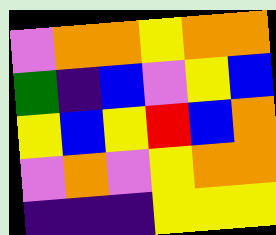[["violet", "orange", "orange", "yellow", "orange", "orange"], ["green", "indigo", "blue", "violet", "yellow", "blue"], ["yellow", "blue", "yellow", "red", "blue", "orange"], ["violet", "orange", "violet", "yellow", "orange", "orange"], ["indigo", "indigo", "indigo", "yellow", "yellow", "yellow"]]